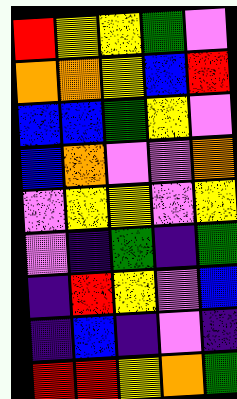[["red", "yellow", "yellow", "green", "violet"], ["orange", "orange", "yellow", "blue", "red"], ["blue", "blue", "green", "yellow", "violet"], ["blue", "orange", "violet", "violet", "orange"], ["violet", "yellow", "yellow", "violet", "yellow"], ["violet", "indigo", "green", "indigo", "green"], ["indigo", "red", "yellow", "violet", "blue"], ["indigo", "blue", "indigo", "violet", "indigo"], ["red", "red", "yellow", "orange", "green"]]